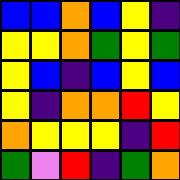[["blue", "blue", "orange", "blue", "yellow", "indigo"], ["yellow", "yellow", "orange", "green", "yellow", "green"], ["yellow", "blue", "indigo", "blue", "yellow", "blue"], ["yellow", "indigo", "orange", "orange", "red", "yellow"], ["orange", "yellow", "yellow", "yellow", "indigo", "red"], ["green", "violet", "red", "indigo", "green", "orange"]]